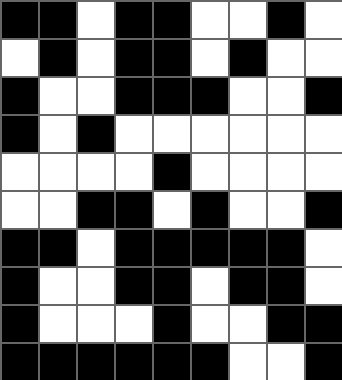[["black", "black", "white", "black", "black", "white", "white", "black", "white"], ["white", "black", "white", "black", "black", "white", "black", "white", "white"], ["black", "white", "white", "black", "black", "black", "white", "white", "black"], ["black", "white", "black", "white", "white", "white", "white", "white", "white"], ["white", "white", "white", "white", "black", "white", "white", "white", "white"], ["white", "white", "black", "black", "white", "black", "white", "white", "black"], ["black", "black", "white", "black", "black", "black", "black", "black", "white"], ["black", "white", "white", "black", "black", "white", "black", "black", "white"], ["black", "white", "white", "white", "black", "white", "white", "black", "black"], ["black", "black", "black", "black", "black", "black", "white", "white", "black"]]